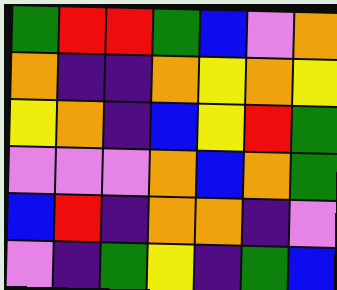[["green", "red", "red", "green", "blue", "violet", "orange"], ["orange", "indigo", "indigo", "orange", "yellow", "orange", "yellow"], ["yellow", "orange", "indigo", "blue", "yellow", "red", "green"], ["violet", "violet", "violet", "orange", "blue", "orange", "green"], ["blue", "red", "indigo", "orange", "orange", "indigo", "violet"], ["violet", "indigo", "green", "yellow", "indigo", "green", "blue"]]